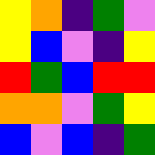[["yellow", "orange", "indigo", "green", "violet"], ["yellow", "blue", "violet", "indigo", "yellow"], ["red", "green", "blue", "red", "red"], ["orange", "orange", "violet", "green", "yellow"], ["blue", "violet", "blue", "indigo", "green"]]